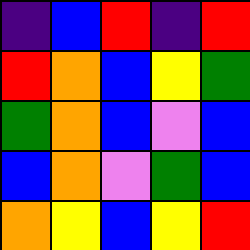[["indigo", "blue", "red", "indigo", "red"], ["red", "orange", "blue", "yellow", "green"], ["green", "orange", "blue", "violet", "blue"], ["blue", "orange", "violet", "green", "blue"], ["orange", "yellow", "blue", "yellow", "red"]]